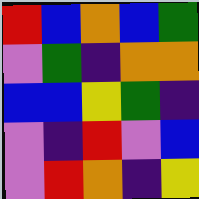[["red", "blue", "orange", "blue", "green"], ["violet", "green", "indigo", "orange", "orange"], ["blue", "blue", "yellow", "green", "indigo"], ["violet", "indigo", "red", "violet", "blue"], ["violet", "red", "orange", "indigo", "yellow"]]